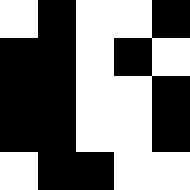[["white", "black", "white", "white", "black"], ["black", "black", "white", "black", "white"], ["black", "black", "white", "white", "black"], ["black", "black", "white", "white", "black"], ["white", "black", "black", "white", "white"]]